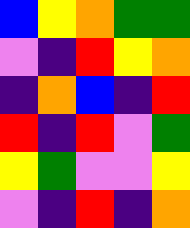[["blue", "yellow", "orange", "green", "green"], ["violet", "indigo", "red", "yellow", "orange"], ["indigo", "orange", "blue", "indigo", "red"], ["red", "indigo", "red", "violet", "green"], ["yellow", "green", "violet", "violet", "yellow"], ["violet", "indigo", "red", "indigo", "orange"]]